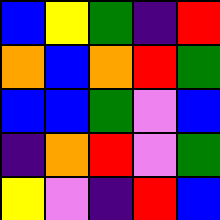[["blue", "yellow", "green", "indigo", "red"], ["orange", "blue", "orange", "red", "green"], ["blue", "blue", "green", "violet", "blue"], ["indigo", "orange", "red", "violet", "green"], ["yellow", "violet", "indigo", "red", "blue"]]